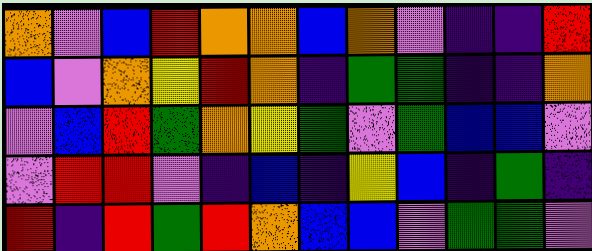[["orange", "violet", "blue", "red", "orange", "orange", "blue", "orange", "violet", "indigo", "indigo", "red"], ["blue", "violet", "orange", "yellow", "red", "orange", "indigo", "green", "green", "indigo", "indigo", "orange"], ["violet", "blue", "red", "green", "orange", "yellow", "green", "violet", "green", "blue", "blue", "violet"], ["violet", "red", "red", "violet", "indigo", "blue", "indigo", "yellow", "blue", "indigo", "green", "indigo"], ["red", "indigo", "red", "green", "red", "orange", "blue", "blue", "violet", "green", "green", "violet"]]